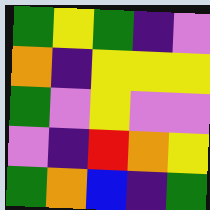[["green", "yellow", "green", "indigo", "violet"], ["orange", "indigo", "yellow", "yellow", "yellow"], ["green", "violet", "yellow", "violet", "violet"], ["violet", "indigo", "red", "orange", "yellow"], ["green", "orange", "blue", "indigo", "green"]]